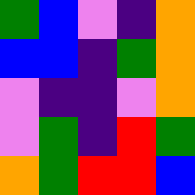[["green", "blue", "violet", "indigo", "orange"], ["blue", "blue", "indigo", "green", "orange"], ["violet", "indigo", "indigo", "violet", "orange"], ["violet", "green", "indigo", "red", "green"], ["orange", "green", "red", "red", "blue"]]